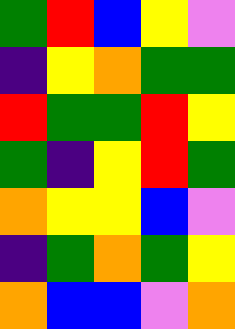[["green", "red", "blue", "yellow", "violet"], ["indigo", "yellow", "orange", "green", "green"], ["red", "green", "green", "red", "yellow"], ["green", "indigo", "yellow", "red", "green"], ["orange", "yellow", "yellow", "blue", "violet"], ["indigo", "green", "orange", "green", "yellow"], ["orange", "blue", "blue", "violet", "orange"]]